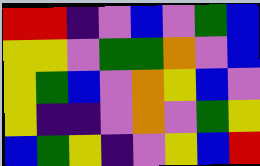[["red", "red", "indigo", "violet", "blue", "violet", "green", "blue"], ["yellow", "yellow", "violet", "green", "green", "orange", "violet", "blue"], ["yellow", "green", "blue", "violet", "orange", "yellow", "blue", "violet"], ["yellow", "indigo", "indigo", "violet", "orange", "violet", "green", "yellow"], ["blue", "green", "yellow", "indigo", "violet", "yellow", "blue", "red"]]